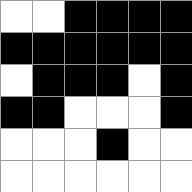[["white", "white", "black", "black", "black", "black"], ["black", "black", "black", "black", "black", "black"], ["white", "black", "black", "black", "white", "black"], ["black", "black", "white", "white", "white", "black"], ["white", "white", "white", "black", "white", "white"], ["white", "white", "white", "white", "white", "white"]]